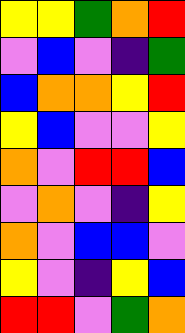[["yellow", "yellow", "green", "orange", "red"], ["violet", "blue", "violet", "indigo", "green"], ["blue", "orange", "orange", "yellow", "red"], ["yellow", "blue", "violet", "violet", "yellow"], ["orange", "violet", "red", "red", "blue"], ["violet", "orange", "violet", "indigo", "yellow"], ["orange", "violet", "blue", "blue", "violet"], ["yellow", "violet", "indigo", "yellow", "blue"], ["red", "red", "violet", "green", "orange"]]